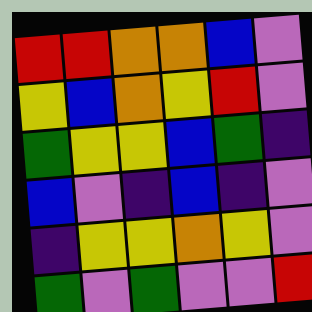[["red", "red", "orange", "orange", "blue", "violet"], ["yellow", "blue", "orange", "yellow", "red", "violet"], ["green", "yellow", "yellow", "blue", "green", "indigo"], ["blue", "violet", "indigo", "blue", "indigo", "violet"], ["indigo", "yellow", "yellow", "orange", "yellow", "violet"], ["green", "violet", "green", "violet", "violet", "red"]]